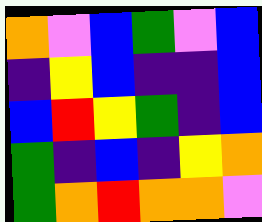[["orange", "violet", "blue", "green", "violet", "blue"], ["indigo", "yellow", "blue", "indigo", "indigo", "blue"], ["blue", "red", "yellow", "green", "indigo", "blue"], ["green", "indigo", "blue", "indigo", "yellow", "orange"], ["green", "orange", "red", "orange", "orange", "violet"]]